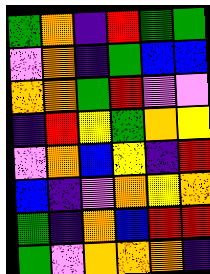[["green", "orange", "indigo", "red", "green", "green"], ["violet", "orange", "indigo", "green", "blue", "blue"], ["orange", "orange", "green", "red", "violet", "violet"], ["indigo", "red", "yellow", "green", "orange", "yellow"], ["violet", "orange", "blue", "yellow", "indigo", "red"], ["blue", "indigo", "violet", "orange", "yellow", "orange"], ["green", "indigo", "orange", "blue", "red", "red"], ["green", "violet", "orange", "orange", "orange", "indigo"]]